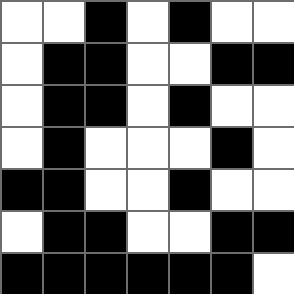[["white", "white", "black", "white", "black", "white", "white"], ["white", "black", "black", "white", "white", "black", "black"], ["white", "black", "black", "white", "black", "white", "white"], ["white", "black", "white", "white", "white", "black", "white"], ["black", "black", "white", "white", "black", "white", "white"], ["white", "black", "black", "white", "white", "black", "black"], ["black", "black", "black", "black", "black", "black", "white"]]